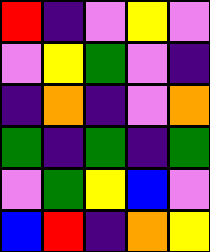[["red", "indigo", "violet", "yellow", "violet"], ["violet", "yellow", "green", "violet", "indigo"], ["indigo", "orange", "indigo", "violet", "orange"], ["green", "indigo", "green", "indigo", "green"], ["violet", "green", "yellow", "blue", "violet"], ["blue", "red", "indigo", "orange", "yellow"]]